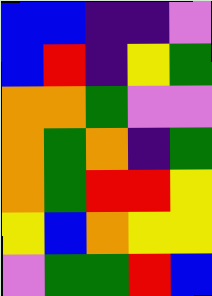[["blue", "blue", "indigo", "indigo", "violet"], ["blue", "red", "indigo", "yellow", "green"], ["orange", "orange", "green", "violet", "violet"], ["orange", "green", "orange", "indigo", "green"], ["orange", "green", "red", "red", "yellow"], ["yellow", "blue", "orange", "yellow", "yellow"], ["violet", "green", "green", "red", "blue"]]